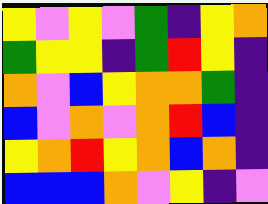[["yellow", "violet", "yellow", "violet", "green", "indigo", "yellow", "orange"], ["green", "yellow", "yellow", "indigo", "green", "red", "yellow", "indigo"], ["orange", "violet", "blue", "yellow", "orange", "orange", "green", "indigo"], ["blue", "violet", "orange", "violet", "orange", "red", "blue", "indigo"], ["yellow", "orange", "red", "yellow", "orange", "blue", "orange", "indigo"], ["blue", "blue", "blue", "orange", "violet", "yellow", "indigo", "violet"]]